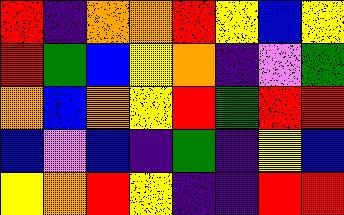[["red", "indigo", "orange", "orange", "red", "yellow", "blue", "yellow"], ["red", "green", "blue", "yellow", "orange", "indigo", "violet", "green"], ["orange", "blue", "orange", "yellow", "red", "green", "red", "red"], ["blue", "violet", "blue", "indigo", "green", "indigo", "yellow", "blue"], ["yellow", "orange", "red", "yellow", "indigo", "indigo", "red", "red"]]